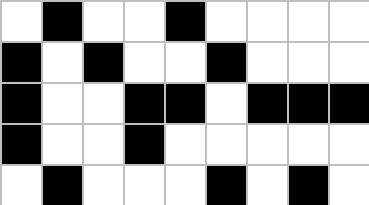[["white", "black", "white", "white", "black", "white", "white", "white", "white"], ["black", "white", "black", "white", "white", "black", "white", "white", "white"], ["black", "white", "white", "black", "black", "white", "black", "black", "black"], ["black", "white", "white", "black", "white", "white", "white", "white", "white"], ["white", "black", "white", "white", "white", "black", "white", "black", "white"]]